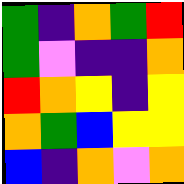[["green", "indigo", "orange", "green", "red"], ["green", "violet", "indigo", "indigo", "orange"], ["red", "orange", "yellow", "indigo", "yellow"], ["orange", "green", "blue", "yellow", "yellow"], ["blue", "indigo", "orange", "violet", "orange"]]